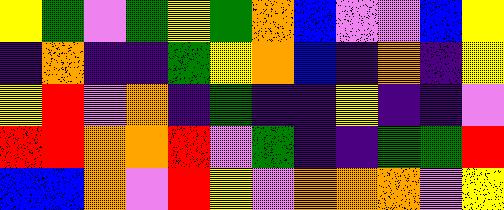[["yellow", "green", "violet", "green", "yellow", "green", "orange", "blue", "violet", "violet", "blue", "yellow"], ["indigo", "orange", "indigo", "indigo", "green", "yellow", "orange", "blue", "indigo", "orange", "indigo", "yellow"], ["yellow", "red", "violet", "orange", "indigo", "green", "indigo", "indigo", "yellow", "indigo", "indigo", "violet"], ["red", "red", "orange", "orange", "red", "violet", "green", "indigo", "indigo", "green", "green", "red"], ["blue", "blue", "orange", "violet", "red", "yellow", "violet", "orange", "orange", "orange", "violet", "yellow"]]